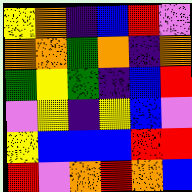[["yellow", "orange", "indigo", "blue", "red", "violet"], ["orange", "orange", "green", "orange", "indigo", "orange"], ["green", "yellow", "green", "indigo", "blue", "red"], ["violet", "yellow", "indigo", "yellow", "blue", "violet"], ["yellow", "blue", "blue", "blue", "red", "red"], ["red", "violet", "orange", "red", "orange", "blue"]]